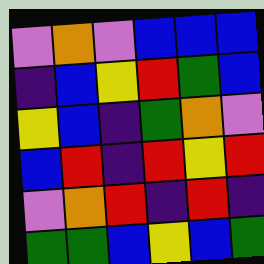[["violet", "orange", "violet", "blue", "blue", "blue"], ["indigo", "blue", "yellow", "red", "green", "blue"], ["yellow", "blue", "indigo", "green", "orange", "violet"], ["blue", "red", "indigo", "red", "yellow", "red"], ["violet", "orange", "red", "indigo", "red", "indigo"], ["green", "green", "blue", "yellow", "blue", "green"]]